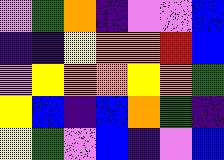[["violet", "green", "orange", "indigo", "violet", "violet", "blue"], ["indigo", "indigo", "yellow", "orange", "orange", "red", "blue"], ["violet", "yellow", "orange", "orange", "yellow", "orange", "green"], ["yellow", "blue", "indigo", "blue", "orange", "green", "indigo"], ["yellow", "green", "violet", "blue", "indigo", "violet", "blue"]]